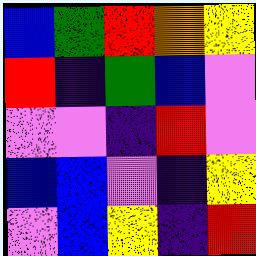[["blue", "green", "red", "orange", "yellow"], ["red", "indigo", "green", "blue", "violet"], ["violet", "violet", "indigo", "red", "violet"], ["blue", "blue", "violet", "indigo", "yellow"], ["violet", "blue", "yellow", "indigo", "red"]]